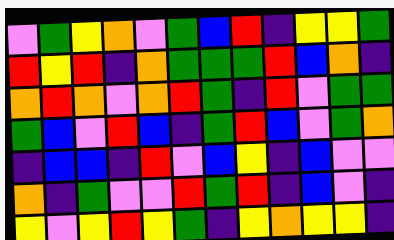[["violet", "green", "yellow", "orange", "violet", "green", "blue", "red", "indigo", "yellow", "yellow", "green"], ["red", "yellow", "red", "indigo", "orange", "green", "green", "green", "red", "blue", "orange", "indigo"], ["orange", "red", "orange", "violet", "orange", "red", "green", "indigo", "red", "violet", "green", "green"], ["green", "blue", "violet", "red", "blue", "indigo", "green", "red", "blue", "violet", "green", "orange"], ["indigo", "blue", "blue", "indigo", "red", "violet", "blue", "yellow", "indigo", "blue", "violet", "violet"], ["orange", "indigo", "green", "violet", "violet", "red", "green", "red", "indigo", "blue", "violet", "indigo"], ["yellow", "violet", "yellow", "red", "yellow", "green", "indigo", "yellow", "orange", "yellow", "yellow", "indigo"]]